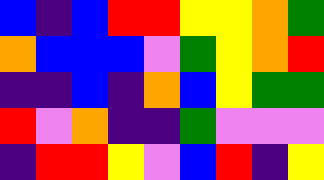[["blue", "indigo", "blue", "red", "red", "yellow", "yellow", "orange", "green"], ["orange", "blue", "blue", "blue", "violet", "green", "yellow", "orange", "red"], ["indigo", "indigo", "blue", "indigo", "orange", "blue", "yellow", "green", "green"], ["red", "violet", "orange", "indigo", "indigo", "green", "violet", "violet", "violet"], ["indigo", "red", "red", "yellow", "violet", "blue", "red", "indigo", "yellow"]]